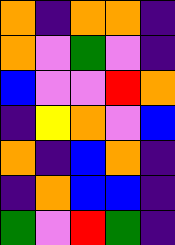[["orange", "indigo", "orange", "orange", "indigo"], ["orange", "violet", "green", "violet", "indigo"], ["blue", "violet", "violet", "red", "orange"], ["indigo", "yellow", "orange", "violet", "blue"], ["orange", "indigo", "blue", "orange", "indigo"], ["indigo", "orange", "blue", "blue", "indigo"], ["green", "violet", "red", "green", "indigo"]]